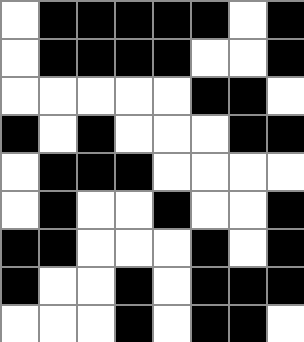[["white", "black", "black", "black", "black", "black", "white", "black"], ["white", "black", "black", "black", "black", "white", "white", "black"], ["white", "white", "white", "white", "white", "black", "black", "white"], ["black", "white", "black", "white", "white", "white", "black", "black"], ["white", "black", "black", "black", "white", "white", "white", "white"], ["white", "black", "white", "white", "black", "white", "white", "black"], ["black", "black", "white", "white", "white", "black", "white", "black"], ["black", "white", "white", "black", "white", "black", "black", "black"], ["white", "white", "white", "black", "white", "black", "black", "white"]]